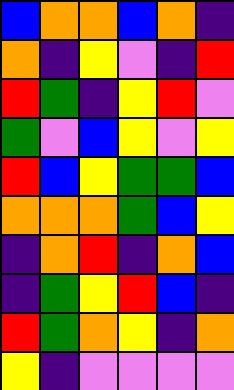[["blue", "orange", "orange", "blue", "orange", "indigo"], ["orange", "indigo", "yellow", "violet", "indigo", "red"], ["red", "green", "indigo", "yellow", "red", "violet"], ["green", "violet", "blue", "yellow", "violet", "yellow"], ["red", "blue", "yellow", "green", "green", "blue"], ["orange", "orange", "orange", "green", "blue", "yellow"], ["indigo", "orange", "red", "indigo", "orange", "blue"], ["indigo", "green", "yellow", "red", "blue", "indigo"], ["red", "green", "orange", "yellow", "indigo", "orange"], ["yellow", "indigo", "violet", "violet", "violet", "violet"]]